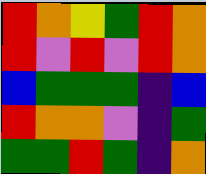[["red", "orange", "yellow", "green", "red", "orange"], ["red", "violet", "red", "violet", "red", "orange"], ["blue", "green", "green", "green", "indigo", "blue"], ["red", "orange", "orange", "violet", "indigo", "green"], ["green", "green", "red", "green", "indigo", "orange"]]